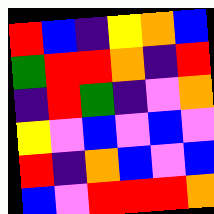[["red", "blue", "indigo", "yellow", "orange", "blue"], ["green", "red", "red", "orange", "indigo", "red"], ["indigo", "red", "green", "indigo", "violet", "orange"], ["yellow", "violet", "blue", "violet", "blue", "violet"], ["red", "indigo", "orange", "blue", "violet", "blue"], ["blue", "violet", "red", "red", "red", "orange"]]